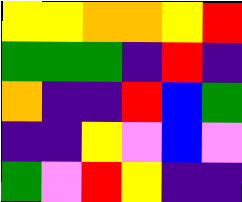[["yellow", "yellow", "orange", "orange", "yellow", "red"], ["green", "green", "green", "indigo", "red", "indigo"], ["orange", "indigo", "indigo", "red", "blue", "green"], ["indigo", "indigo", "yellow", "violet", "blue", "violet"], ["green", "violet", "red", "yellow", "indigo", "indigo"]]